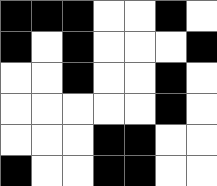[["black", "black", "black", "white", "white", "black", "white"], ["black", "white", "black", "white", "white", "white", "black"], ["white", "white", "black", "white", "white", "black", "white"], ["white", "white", "white", "white", "white", "black", "white"], ["white", "white", "white", "black", "black", "white", "white"], ["black", "white", "white", "black", "black", "white", "white"]]